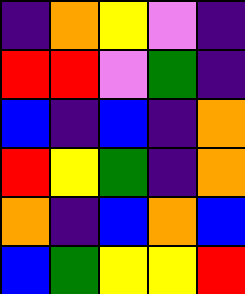[["indigo", "orange", "yellow", "violet", "indigo"], ["red", "red", "violet", "green", "indigo"], ["blue", "indigo", "blue", "indigo", "orange"], ["red", "yellow", "green", "indigo", "orange"], ["orange", "indigo", "blue", "orange", "blue"], ["blue", "green", "yellow", "yellow", "red"]]